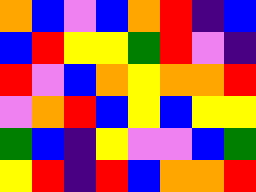[["orange", "blue", "violet", "blue", "orange", "red", "indigo", "blue"], ["blue", "red", "yellow", "yellow", "green", "red", "violet", "indigo"], ["red", "violet", "blue", "orange", "yellow", "orange", "orange", "red"], ["violet", "orange", "red", "blue", "yellow", "blue", "yellow", "yellow"], ["green", "blue", "indigo", "yellow", "violet", "violet", "blue", "green"], ["yellow", "red", "indigo", "red", "blue", "orange", "orange", "red"]]